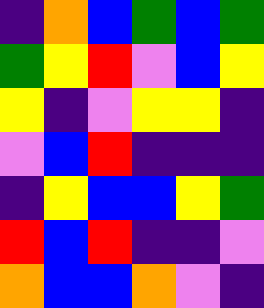[["indigo", "orange", "blue", "green", "blue", "green"], ["green", "yellow", "red", "violet", "blue", "yellow"], ["yellow", "indigo", "violet", "yellow", "yellow", "indigo"], ["violet", "blue", "red", "indigo", "indigo", "indigo"], ["indigo", "yellow", "blue", "blue", "yellow", "green"], ["red", "blue", "red", "indigo", "indigo", "violet"], ["orange", "blue", "blue", "orange", "violet", "indigo"]]